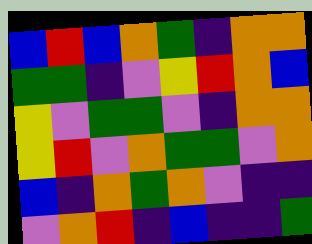[["blue", "red", "blue", "orange", "green", "indigo", "orange", "orange"], ["green", "green", "indigo", "violet", "yellow", "red", "orange", "blue"], ["yellow", "violet", "green", "green", "violet", "indigo", "orange", "orange"], ["yellow", "red", "violet", "orange", "green", "green", "violet", "orange"], ["blue", "indigo", "orange", "green", "orange", "violet", "indigo", "indigo"], ["violet", "orange", "red", "indigo", "blue", "indigo", "indigo", "green"]]